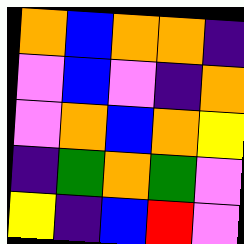[["orange", "blue", "orange", "orange", "indigo"], ["violet", "blue", "violet", "indigo", "orange"], ["violet", "orange", "blue", "orange", "yellow"], ["indigo", "green", "orange", "green", "violet"], ["yellow", "indigo", "blue", "red", "violet"]]